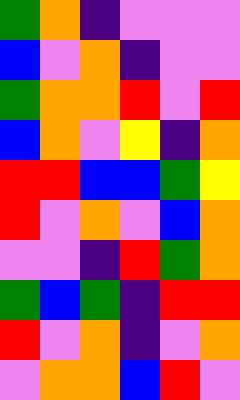[["green", "orange", "indigo", "violet", "violet", "violet"], ["blue", "violet", "orange", "indigo", "violet", "violet"], ["green", "orange", "orange", "red", "violet", "red"], ["blue", "orange", "violet", "yellow", "indigo", "orange"], ["red", "red", "blue", "blue", "green", "yellow"], ["red", "violet", "orange", "violet", "blue", "orange"], ["violet", "violet", "indigo", "red", "green", "orange"], ["green", "blue", "green", "indigo", "red", "red"], ["red", "violet", "orange", "indigo", "violet", "orange"], ["violet", "orange", "orange", "blue", "red", "violet"]]